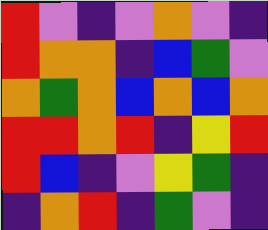[["red", "violet", "indigo", "violet", "orange", "violet", "indigo"], ["red", "orange", "orange", "indigo", "blue", "green", "violet"], ["orange", "green", "orange", "blue", "orange", "blue", "orange"], ["red", "red", "orange", "red", "indigo", "yellow", "red"], ["red", "blue", "indigo", "violet", "yellow", "green", "indigo"], ["indigo", "orange", "red", "indigo", "green", "violet", "indigo"]]